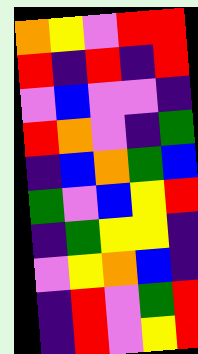[["orange", "yellow", "violet", "red", "red"], ["red", "indigo", "red", "indigo", "red"], ["violet", "blue", "violet", "violet", "indigo"], ["red", "orange", "violet", "indigo", "green"], ["indigo", "blue", "orange", "green", "blue"], ["green", "violet", "blue", "yellow", "red"], ["indigo", "green", "yellow", "yellow", "indigo"], ["violet", "yellow", "orange", "blue", "indigo"], ["indigo", "red", "violet", "green", "red"], ["indigo", "red", "violet", "yellow", "red"]]